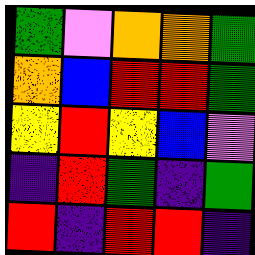[["green", "violet", "orange", "orange", "green"], ["orange", "blue", "red", "red", "green"], ["yellow", "red", "yellow", "blue", "violet"], ["indigo", "red", "green", "indigo", "green"], ["red", "indigo", "red", "red", "indigo"]]